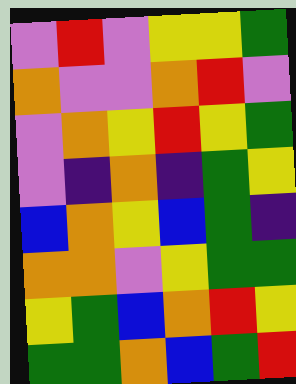[["violet", "red", "violet", "yellow", "yellow", "green"], ["orange", "violet", "violet", "orange", "red", "violet"], ["violet", "orange", "yellow", "red", "yellow", "green"], ["violet", "indigo", "orange", "indigo", "green", "yellow"], ["blue", "orange", "yellow", "blue", "green", "indigo"], ["orange", "orange", "violet", "yellow", "green", "green"], ["yellow", "green", "blue", "orange", "red", "yellow"], ["green", "green", "orange", "blue", "green", "red"]]